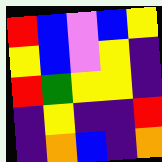[["red", "blue", "violet", "blue", "yellow"], ["yellow", "blue", "violet", "yellow", "indigo"], ["red", "green", "yellow", "yellow", "indigo"], ["indigo", "yellow", "indigo", "indigo", "red"], ["indigo", "orange", "blue", "indigo", "orange"]]